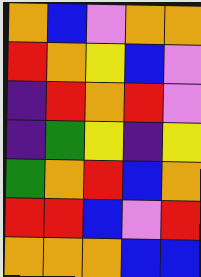[["orange", "blue", "violet", "orange", "orange"], ["red", "orange", "yellow", "blue", "violet"], ["indigo", "red", "orange", "red", "violet"], ["indigo", "green", "yellow", "indigo", "yellow"], ["green", "orange", "red", "blue", "orange"], ["red", "red", "blue", "violet", "red"], ["orange", "orange", "orange", "blue", "blue"]]